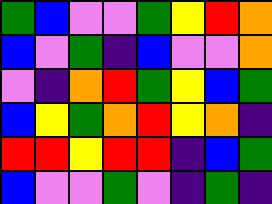[["green", "blue", "violet", "violet", "green", "yellow", "red", "orange"], ["blue", "violet", "green", "indigo", "blue", "violet", "violet", "orange"], ["violet", "indigo", "orange", "red", "green", "yellow", "blue", "green"], ["blue", "yellow", "green", "orange", "red", "yellow", "orange", "indigo"], ["red", "red", "yellow", "red", "red", "indigo", "blue", "green"], ["blue", "violet", "violet", "green", "violet", "indigo", "green", "indigo"]]